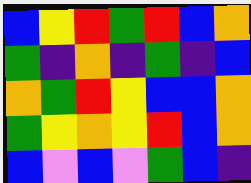[["blue", "yellow", "red", "green", "red", "blue", "orange"], ["green", "indigo", "orange", "indigo", "green", "indigo", "blue"], ["orange", "green", "red", "yellow", "blue", "blue", "orange"], ["green", "yellow", "orange", "yellow", "red", "blue", "orange"], ["blue", "violet", "blue", "violet", "green", "blue", "indigo"]]